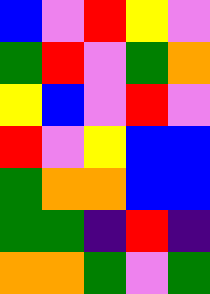[["blue", "violet", "red", "yellow", "violet"], ["green", "red", "violet", "green", "orange"], ["yellow", "blue", "violet", "red", "violet"], ["red", "violet", "yellow", "blue", "blue"], ["green", "orange", "orange", "blue", "blue"], ["green", "green", "indigo", "red", "indigo"], ["orange", "orange", "green", "violet", "green"]]